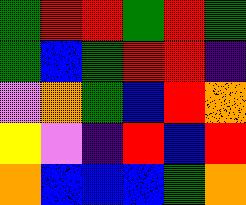[["green", "red", "red", "green", "red", "green"], ["green", "blue", "green", "red", "red", "indigo"], ["violet", "orange", "green", "blue", "red", "orange"], ["yellow", "violet", "indigo", "red", "blue", "red"], ["orange", "blue", "blue", "blue", "green", "orange"]]